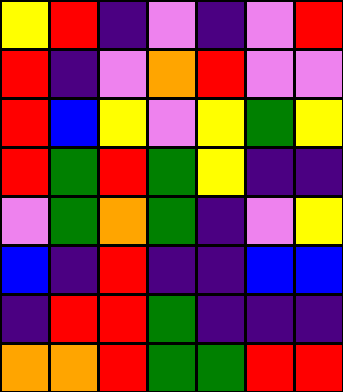[["yellow", "red", "indigo", "violet", "indigo", "violet", "red"], ["red", "indigo", "violet", "orange", "red", "violet", "violet"], ["red", "blue", "yellow", "violet", "yellow", "green", "yellow"], ["red", "green", "red", "green", "yellow", "indigo", "indigo"], ["violet", "green", "orange", "green", "indigo", "violet", "yellow"], ["blue", "indigo", "red", "indigo", "indigo", "blue", "blue"], ["indigo", "red", "red", "green", "indigo", "indigo", "indigo"], ["orange", "orange", "red", "green", "green", "red", "red"]]